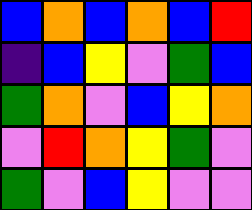[["blue", "orange", "blue", "orange", "blue", "red"], ["indigo", "blue", "yellow", "violet", "green", "blue"], ["green", "orange", "violet", "blue", "yellow", "orange"], ["violet", "red", "orange", "yellow", "green", "violet"], ["green", "violet", "blue", "yellow", "violet", "violet"]]